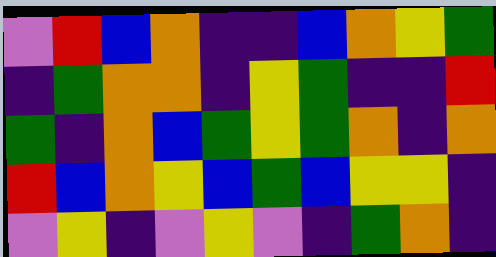[["violet", "red", "blue", "orange", "indigo", "indigo", "blue", "orange", "yellow", "green"], ["indigo", "green", "orange", "orange", "indigo", "yellow", "green", "indigo", "indigo", "red"], ["green", "indigo", "orange", "blue", "green", "yellow", "green", "orange", "indigo", "orange"], ["red", "blue", "orange", "yellow", "blue", "green", "blue", "yellow", "yellow", "indigo"], ["violet", "yellow", "indigo", "violet", "yellow", "violet", "indigo", "green", "orange", "indigo"]]